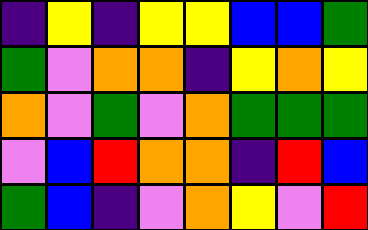[["indigo", "yellow", "indigo", "yellow", "yellow", "blue", "blue", "green"], ["green", "violet", "orange", "orange", "indigo", "yellow", "orange", "yellow"], ["orange", "violet", "green", "violet", "orange", "green", "green", "green"], ["violet", "blue", "red", "orange", "orange", "indigo", "red", "blue"], ["green", "blue", "indigo", "violet", "orange", "yellow", "violet", "red"]]